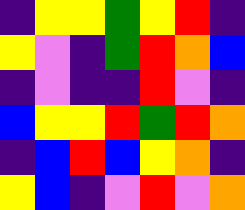[["indigo", "yellow", "yellow", "green", "yellow", "red", "indigo"], ["yellow", "violet", "indigo", "green", "red", "orange", "blue"], ["indigo", "violet", "indigo", "indigo", "red", "violet", "indigo"], ["blue", "yellow", "yellow", "red", "green", "red", "orange"], ["indigo", "blue", "red", "blue", "yellow", "orange", "indigo"], ["yellow", "blue", "indigo", "violet", "red", "violet", "orange"]]